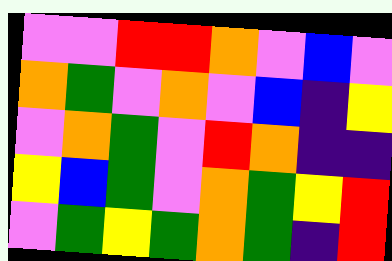[["violet", "violet", "red", "red", "orange", "violet", "blue", "violet"], ["orange", "green", "violet", "orange", "violet", "blue", "indigo", "yellow"], ["violet", "orange", "green", "violet", "red", "orange", "indigo", "indigo"], ["yellow", "blue", "green", "violet", "orange", "green", "yellow", "red"], ["violet", "green", "yellow", "green", "orange", "green", "indigo", "red"]]